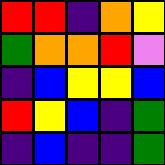[["red", "red", "indigo", "orange", "yellow"], ["green", "orange", "orange", "red", "violet"], ["indigo", "blue", "yellow", "yellow", "blue"], ["red", "yellow", "blue", "indigo", "green"], ["indigo", "blue", "indigo", "indigo", "green"]]